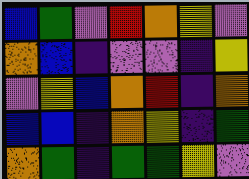[["blue", "green", "violet", "red", "orange", "yellow", "violet"], ["orange", "blue", "indigo", "violet", "violet", "indigo", "yellow"], ["violet", "yellow", "blue", "orange", "red", "indigo", "orange"], ["blue", "blue", "indigo", "orange", "yellow", "indigo", "green"], ["orange", "green", "indigo", "green", "green", "yellow", "violet"]]